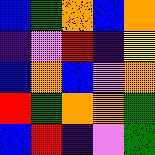[["blue", "green", "orange", "blue", "orange"], ["indigo", "violet", "red", "indigo", "yellow"], ["blue", "orange", "blue", "violet", "orange"], ["red", "green", "orange", "orange", "green"], ["blue", "red", "indigo", "violet", "green"]]